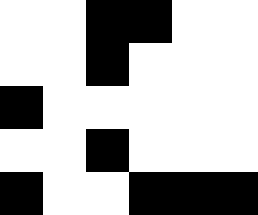[["white", "white", "black", "black", "white", "white"], ["white", "white", "black", "white", "white", "white"], ["black", "white", "white", "white", "white", "white"], ["white", "white", "black", "white", "white", "white"], ["black", "white", "white", "black", "black", "black"]]